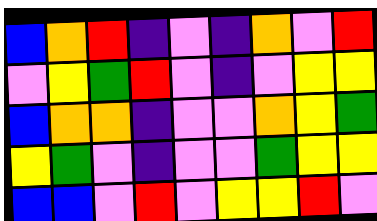[["blue", "orange", "red", "indigo", "violet", "indigo", "orange", "violet", "red"], ["violet", "yellow", "green", "red", "violet", "indigo", "violet", "yellow", "yellow"], ["blue", "orange", "orange", "indigo", "violet", "violet", "orange", "yellow", "green"], ["yellow", "green", "violet", "indigo", "violet", "violet", "green", "yellow", "yellow"], ["blue", "blue", "violet", "red", "violet", "yellow", "yellow", "red", "violet"]]